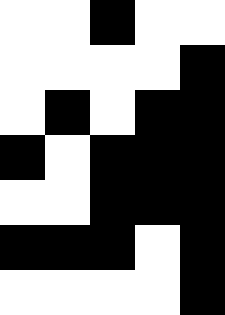[["white", "white", "black", "white", "white"], ["white", "white", "white", "white", "black"], ["white", "black", "white", "black", "black"], ["black", "white", "black", "black", "black"], ["white", "white", "black", "black", "black"], ["black", "black", "black", "white", "black"], ["white", "white", "white", "white", "black"]]